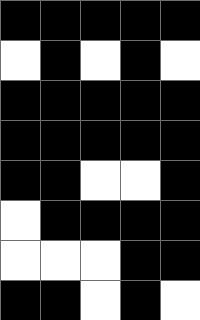[["black", "black", "black", "black", "black"], ["white", "black", "white", "black", "white"], ["black", "black", "black", "black", "black"], ["black", "black", "black", "black", "black"], ["black", "black", "white", "white", "black"], ["white", "black", "black", "black", "black"], ["white", "white", "white", "black", "black"], ["black", "black", "white", "black", "white"]]